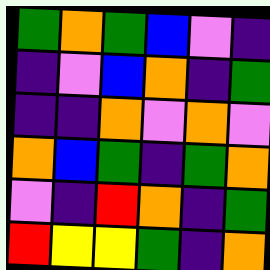[["green", "orange", "green", "blue", "violet", "indigo"], ["indigo", "violet", "blue", "orange", "indigo", "green"], ["indigo", "indigo", "orange", "violet", "orange", "violet"], ["orange", "blue", "green", "indigo", "green", "orange"], ["violet", "indigo", "red", "orange", "indigo", "green"], ["red", "yellow", "yellow", "green", "indigo", "orange"]]